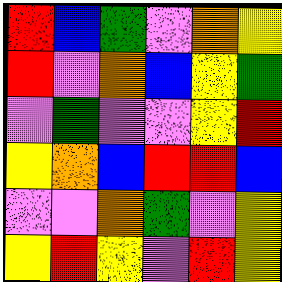[["red", "blue", "green", "violet", "orange", "yellow"], ["red", "violet", "orange", "blue", "yellow", "green"], ["violet", "green", "violet", "violet", "yellow", "red"], ["yellow", "orange", "blue", "red", "red", "blue"], ["violet", "violet", "orange", "green", "violet", "yellow"], ["yellow", "red", "yellow", "violet", "red", "yellow"]]